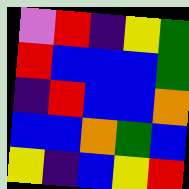[["violet", "red", "indigo", "yellow", "green"], ["red", "blue", "blue", "blue", "green"], ["indigo", "red", "blue", "blue", "orange"], ["blue", "blue", "orange", "green", "blue"], ["yellow", "indigo", "blue", "yellow", "red"]]